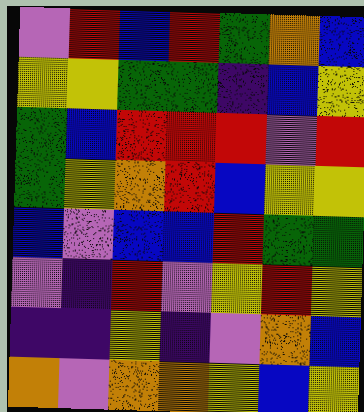[["violet", "red", "blue", "red", "green", "orange", "blue"], ["yellow", "yellow", "green", "green", "indigo", "blue", "yellow"], ["green", "blue", "red", "red", "red", "violet", "red"], ["green", "yellow", "orange", "red", "blue", "yellow", "yellow"], ["blue", "violet", "blue", "blue", "red", "green", "green"], ["violet", "indigo", "red", "violet", "yellow", "red", "yellow"], ["indigo", "indigo", "yellow", "indigo", "violet", "orange", "blue"], ["orange", "violet", "orange", "orange", "yellow", "blue", "yellow"]]